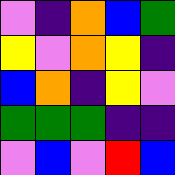[["violet", "indigo", "orange", "blue", "green"], ["yellow", "violet", "orange", "yellow", "indigo"], ["blue", "orange", "indigo", "yellow", "violet"], ["green", "green", "green", "indigo", "indigo"], ["violet", "blue", "violet", "red", "blue"]]